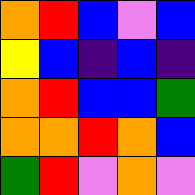[["orange", "red", "blue", "violet", "blue"], ["yellow", "blue", "indigo", "blue", "indigo"], ["orange", "red", "blue", "blue", "green"], ["orange", "orange", "red", "orange", "blue"], ["green", "red", "violet", "orange", "violet"]]